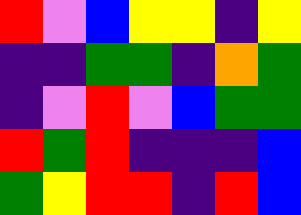[["red", "violet", "blue", "yellow", "yellow", "indigo", "yellow"], ["indigo", "indigo", "green", "green", "indigo", "orange", "green"], ["indigo", "violet", "red", "violet", "blue", "green", "green"], ["red", "green", "red", "indigo", "indigo", "indigo", "blue"], ["green", "yellow", "red", "red", "indigo", "red", "blue"]]